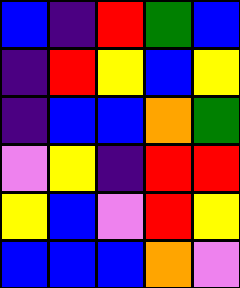[["blue", "indigo", "red", "green", "blue"], ["indigo", "red", "yellow", "blue", "yellow"], ["indigo", "blue", "blue", "orange", "green"], ["violet", "yellow", "indigo", "red", "red"], ["yellow", "blue", "violet", "red", "yellow"], ["blue", "blue", "blue", "orange", "violet"]]